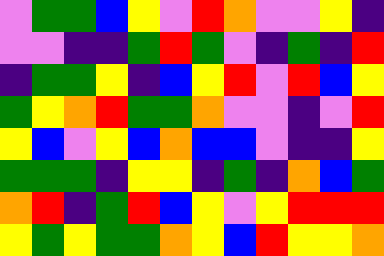[["violet", "green", "green", "blue", "yellow", "violet", "red", "orange", "violet", "violet", "yellow", "indigo"], ["violet", "violet", "indigo", "indigo", "green", "red", "green", "violet", "indigo", "green", "indigo", "red"], ["indigo", "green", "green", "yellow", "indigo", "blue", "yellow", "red", "violet", "red", "blue", "yellow"], ["green", "yellow", "orange", "red", "green", "green", "orange", "violet", "violet", "indigo", "violet", "red"], ["yellow", "blue", "violet", "yellow", "blue", "orange", "blue", "blue", "violet", "indigo", "indigo", "yellow"], ["green", "green", "green", "indigo", "yellow", "yellow", "indigo", "green", "indigo", "orange", "blue", "green"], ["orange", "red", "indigo", "green", "red", "blue", "yellow", "violet", "yellow", "red", "red", "red"], ["yellow", "green", "yellow", "green", "green", "orange", "yellow", "blue", "red", "yellow", "yellow", "orange"]]